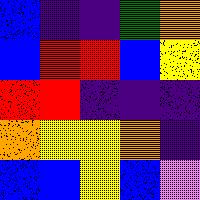[["blue", "indigo", "indigo", "green", "orange"], ["blue", "red", "red", "blue", "yellow"], ["red", "red", "indigo", "indigo", "indigo"], ["orange", "yellow", "yellow", "orange", "indigo"], ["blue", "blue", "yellow", "blue", "violet"]]